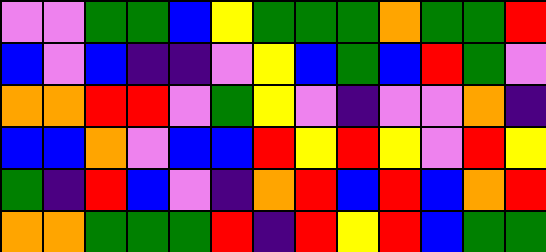[["violet", "violet", "green", "green", "blue", "yellow", "green", "green", "green", "orange", "green", "green", "red"], ["blue", "violet", "blue", "indigo", "indigo", "violet", "yellow", "blue", "green", "blue", "red", "green", "violet"], ["orange", "orange", "red", "red", "violet", "green", "yellow", "violet", "indigo", "violet", "violet", "orange", "indigo"], ["blue", "blue", "orange", "violet", "blue", "blue", "red", "yellow", "red", "yellow", "violet", "red", "yellow"], ["green", "indigo", "red", "blue", "violet", "indigo", "orange", "red", "blue", "red", "blue", "orange", "red"], ["orange", "orange", "green", "green", "green", "red", "indigo", "red", "yellow", "red", "blue", "green", "green"]]